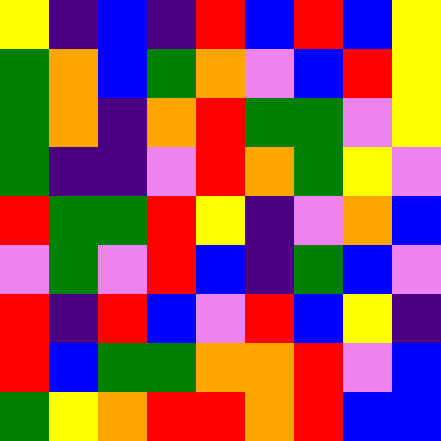[["yellow", "indigo", "blue", "indigo", "red", "blue", "red", "blue", "yellow"], ["green", "orange", "blue", "green", "orange", "violet", "blue", "red", "yellow"], ["green", "orange", "indigo", "orange", "red", "green", "green", "violet", "yellow"], ["green", "indigo", "indigo", "violet", "red", "orange", "green", "yellow", "violet"], ["red", "green", "green", "red", "yellow", "indigo", "violet", "orange", "blue"], ["violet", "green", "violet", "red", "blue", "indigo", "green", "blue", "violet"], ["red", "indigo", "red", "blue", "violet", "red", "blue", "yellow", "indigo"], ["red", "blue", "green", "green", "orange", "orange", "red", "violet", "blue"], ["green", "yellow", "orange", "red", "red", "orange", "red", "blue", "blue"]]